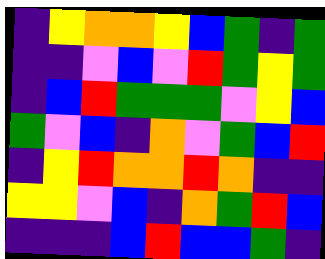[["indigo", "yellow", "orange", "orange", "yellow", "blue", "green", "indigo", "green"], ["indigo", "indigo", "violet", "blue", "violet", "red", "green", "yellow", "green"], ["indigo", "blue", "red", "green", "green", "green", "violet", "yellow", "blue"], ["green", "violet", "blue", "indigo", "orange", "violet", "green", "blue", "red"], ["indigo", "yellow", "red", "orange", "orange", "red", "orange", "indigo", "indigo"], ["yellow", "yellow", "violet", "blue", "indigo", "orange", "green", "red", "blue"], ["indigo", "indigo", "indigo", "blue", "red", "blue", "blue", "green", "indigo"]]